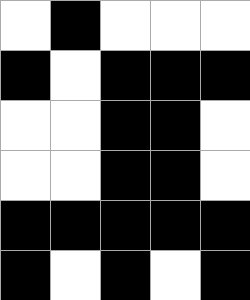[["white", "black", "white", "white", "white"], ["black", "white", "black", "black", "black"], ["white", "white", "black", "black", "white"], ["white", "white", "black", "black", "white"], ["black", "black", "black", "black", "black"], ["black", "white", "black", "white", "black"]]